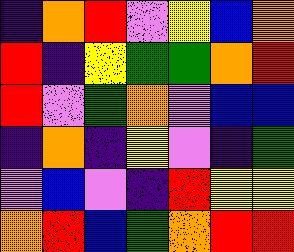[["indigo", "orange", "red", "violet", "yellow", "blue", "orange"], ["red", "indigo", "yellow", "green", "green", "orange", "red"], ["red", "violet", "green", "orange", "violet", "blue", "blue"], ["indigo", "orange", "indigo", "yellow", "violet", "indigo", "green"], ["violet", "blue", "violet", "indigo", "red", "yellow", "yellow"], ["orange", "red", "blue", "green", "orange", "red", "red"]]